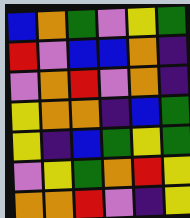[["blue", "orange", "green", "violet", "yellow", "green"], ["red", "violet", "blue", "blue", "orange", "indigo"], ["violet", "orange", "red", "violet", "orange", "indigo"], ["yellow", "orange", "orange", "indigo", "blue", "green"], ["yellow", "indigo", "blue", "green", "yellow", "green"], ["violet", "yellow", "green", "orange", "red", "yellow"], ["orange", "orange", "red", "violet", "indigo", "yellow"]]